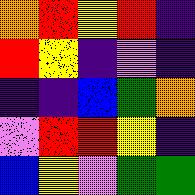[["orange", "red", "yellow", "red", "indigo"], ["red", "yellow", "indigo", "violet", "indigo"], ["indigo", "indigo", "blue", "green", "orange"], ["violet", "red", "red", "yellow", "indigo"], ["blue", "yellow", "violet", "green", "green"]]